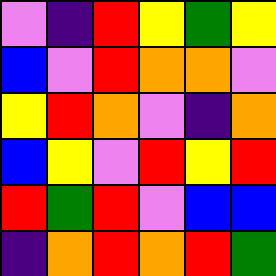[["violet", "indigo", "red", "yellow", "green", "yellow"], ["blue", "violet", "red", "orange", "orange", "violet"], ["yellow", "red", "orange", "violet", "indigo", "orange"], ["blue", "yellow", "violet", "red", "yellow", "red"], ["red", "green", "red", "violet", "blue", "blue"], ["indigo", "orange", "red", "orange", "red", "green"]]